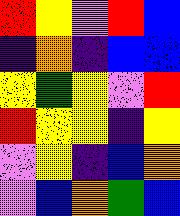[["red", "yellow", "violet", "red", "blue"], ["indigo", "orange", "indigo", "blue", "blue"], ["yellow", "green", "yellow", "violet", "red"], ["red", "yellow", "yellow", "indigo", "yellow"], ["violet", "yellow", "indigo", "blue", "orange"], ["violet", "blue", "orange", "green", "blue"]]